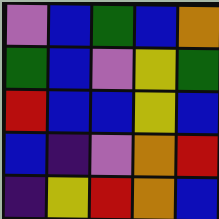[["violet", "blue", "green", "blue", "orange"], ["green", "blue", "violet", "yellow", "green"], ["red", "blue", "blue", "yellow", "blue"], ["blue", "indigo", "violet", "orange", "red"], ["indigo", "yellow", "red", "orange", "blue"]]